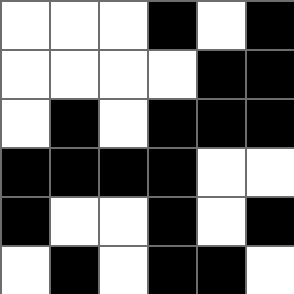[["white", "white", "white", "black", "white", "black"], ["white", "white", "white", "white", "black", "black"], ["white", "black", "white", "black", "black", "black"], ["black", "black", "black", "black", "white", "white"], ["black", "white", "white", "black", "white", "black"], ["white", "black", "white", "black", "black", "white"]]